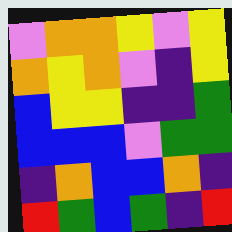[["violet", "orange", "orange", "yellow", "violet", "yellow"], ["orange", "yellow", "orange", "violet", "indigo", "yellow"], ["blue", "yellow", "yellow", "indigo", "indigo", "green"], ["blue", "blue", "blue", "violet", "green", "green"], ["indigo", "orange", "blue", "blue", "orange", "indigo"], ["red", "green", "blue", "green", "indigo", "red"]]